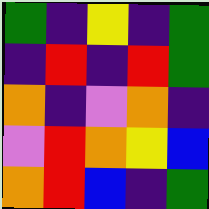[["green", "indigo", "yellow", "indigo", "green"], ["indigo", "red", "indigo", "red", "green"], ["orange", "indigo", "violet", "orange", "indigo"], ["violet", "red", "orange", "yellow", "blue"], ["orange", "red", "blue", "indigo", "green"]]